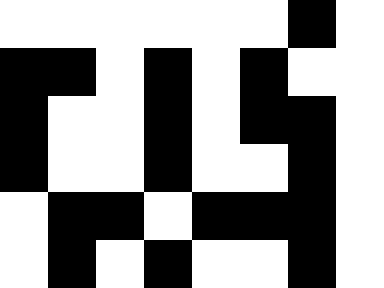[["white", "white", "white", "white", "white", "white", "black", "white"], ["black", "black", "white", "black", "white", "black", "white", "white"], ["black", "white", "white", "black", "white", "black", "black", "white"], ["black", "white", "white", "black", "white", "white", "black", "white"], ["white", "black", "black", "white", "black", "black", "black", "white"], ["white", "black", "white", "black", "white", "white", "black", "white"]]